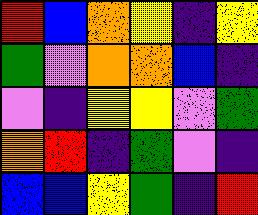[["red", "blue", "orange", "yellow", "indigo", "yellow"], ["green", "violet", "orange", "orange", "blue", "indigo"], ["violet", "indigo", "yellow", "yellow", "violet", "green"], ["orange", "red", "indigo", "green", "violet", "indigo"], ["blue", "blue", "yellow", "green", "indigo", "red"]]